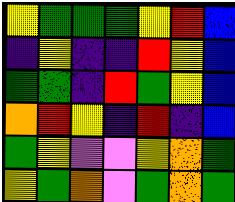[["yellow", "green", "green", "green", "yellow", "red", "blue"], ["indigo", "yellow", "indigo", "indigo", "red", "yellow", "blue"], ["green", "green", "indigo", "red", "green", "yellow", "blue"], ["orange", "red", "yellow", "indigo", "red", "indigo", "blue"], ["green", "yellow", "violet", "violet", "yellow", "orange", "green"], ["yellow", "green", "orange", "violet", "green", "orange", "green"]]